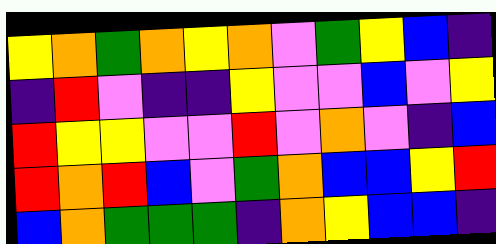[["yellow", "orange", "green", "orange", "yellow", "orange", "violet", "green", "yellow", "blue", "indigo"], ["indigo", "red", "violet", "indigo", "indigo", "yellow", "violet", "violet", "blue", "violet", "yellow"], ["red", "yellow", "yellow", "violet", "violet", "red", "violet", "orange", "violet", "indigo", "blue"], ["red", "orange", "red", "blue", "violet", "green", "orange", "blue", "blue", "yellow", "red"], ["blue", "orange", "green", "green", "green", "indigo", "orange", "yellow", "blue", "blue", "indigo"]]